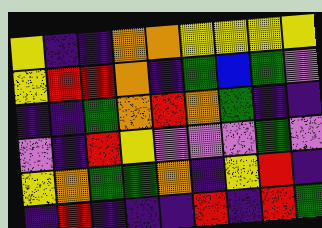[["yellow", "indigo", "indigo", "orange", "orange", "yellow", "yellow", "yellow", "yellow"], ["yellow", "red", "red", "orange", "indigo", "green", "blue", "green", "violet"], ["indigo", "indigo", "green", "orange", "red", "orange", "green", "indigo", "indigo"], ["violet", "indigo", "red", "yellow", "violet", "violet", "violet", "green", "violet"], ["yellow", "orange", "green", "green", "orange", "indigo", "yellow", "red", "indigo"], ["indigo", "red", "indigo", "indigo", "indigo", "red", "indigo", "red", "green"]]